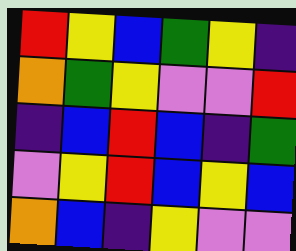[["red", "yellow", "blue", "green", "yellow", "indigo"], ["orange", "green", "yellow", "violet", "violet", "red"], ["indigo", "blue", "red", "blue", "indigo", "green"], ["violet", "yellow", "red", "blue", "yellow", "blue"], ["orange", "blue", "indigo", "yellow", "violet", "violet"]]